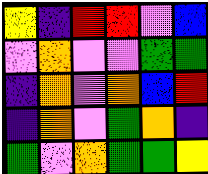[["yellow", "indigo", "red", "red", "violet", "blue"], ["violet", "orange", "violet", "violet", "green", "green"], ["indigo", "orange", "violet", "orange", "blue", "red"], ["indigo", "orange", "violet", "green", "orange", "indigo"], ["green", "violet", "orange", "green", "green", "yellow"]]